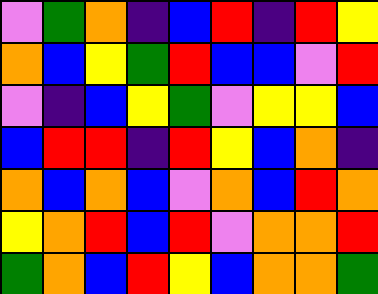[["violet", "green", "orange", "indigo", "blue", "red", "indigo", "red", "yellow"], ["orange", "blue", "yellow", "green", "red", "blue", "blue", "violet", "red"], ["violet", "indigo", "blue", "yellow", "green", "violet", "yellow", "yellow", "blue"], ["blue", "red", "red", "indigo", "red", "yellow", "blue", "orange", "indigo"], ["orange", "blue", "orange", "blue", "violet", "orange", "blue", "red", "orange"], ["yellow", "orange", "red", "blue", "red", "violet", "orange", "orange", "red"], ["green", "orange", "blue", "red", "yellow", "blue", "orange", "orange", "green"]]